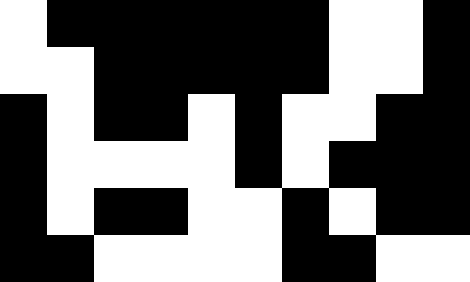[["white", "black", "black", "black", "black", "black", "black", "white", "white", "black"], ["white", "white", "black", "black", "black", "black", "black", "white", "white", "black"], ["black", "white", "black", "black", "white", "black", "white", "white", "black", "black"], ["black", "white", "white", "white", "white", "black", "white", "black", "black", "black"], ["black", "white", "black", "black", "white", "white", "black", "white", "black", "black"], ["black", "black", "white", "white", "white", "white", "black", "black", "white", "white"]]